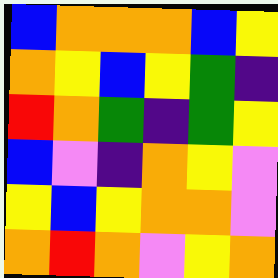[["blue", "orange", "orange", "orange", "blue", "yellow"], ["orange", "yellow", "blue", "yellow", "green", "indigo"], ["red", "orange", "green", "indigo", "green", "yellow"], ["blue", "violet", "indigo", "orange", "yellow", "violet"], ["yellow", "blue", "yellow", "orange", "orange", "violet"], ["orange", "red", "orange", "violet", "yellow", "orange"]]